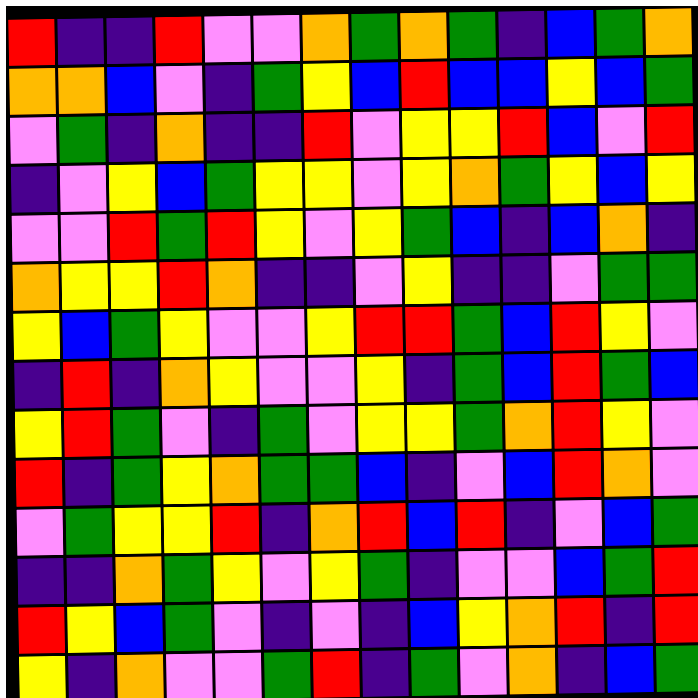[["red", "indigo", "indigo", "red", "violet", "violet", "orange", "green", "orange", "green", "indigo", "blue", "green", "orange"], ["orange", "orange", "blue", "violet", "indigo", "green", "yellow", "blue", "red", "blue", "blue", "yellow", "blue", "green"], ["violet", "green", "indigo", "orange", "indigo", "indigo", "red", "violet", "yellow", "yellow", "red", "blue", "violet", "red"], ["indigo", "violet", "yellow", "blue", "green", "yellow", "yellow", "violet", "yellow", "orange", "green", "yellow", "blue", "yellow"], ["violet", "violet", "red", "green", "red", "yellow", "violet", "yellow", "green", "blue", "indigo", "blue", "orange", "indigo"], ["orange", "yellow", "yellow", "red", "orange", "indigo", "indigo", "violet", "yellow", "indigo", "indigo", "violet", "green", "green"], ["yellow", "blue", "green", "yellow", "violet", "violet", "yellow", "red", "red", "green", "blue", "red", "yellow", "violet"], ["indigo", "red", "indigo", "orange", "yellow", "violet", "violet", "yellow", "indigo", "green", "blue", "red", "green", "blue"], ["yellow", "red", "green", "violet", "indigo", "green", "violet", "yellow", "yellow", "green", "orange", "red", "yellow", "violet"], ["red", "indigo", "green", "yellow", "orange", "green", "green", "blue", "indigo", "violet", "blue", "red", "orange", "violet"], ["violet", "green", "yellow", "yellow", "red", "indigo", "orange", "red", "blue", "red", "indigo", "violet", "blue", "green"], ["indigo", "indigo", "orange", "green", "yellow", "violet", "yellow", "green", "indigo", "violet", "violet", "blue", "green", "red"], ["red", "yellow", "blue", "green", "violet", "indigo", "violet", "indigo", "blue", "yellow", "orange", "red", "indigo", "red"], ["yellow", "indigo", "orange", "violet", "violet", "green", "red", "indigo", "green", "violet", "orange", "indigo", "blue", "green"]]